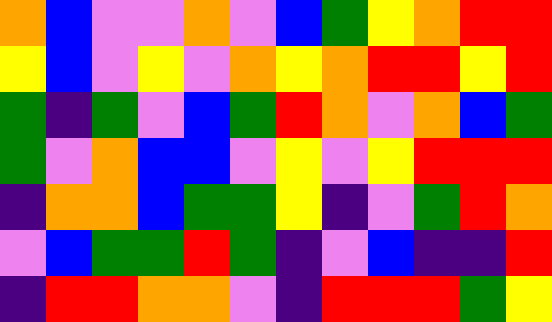[["orange", "blue", "violet", "violet", "orange", "violet", "blue", "green", "yellow", "orange", "red", "red"], ["yellow", "blue", "violet", "yellow", "violet", "orange", "yellow", "orange", "red", "red", "yellow", "red"], ["green", "indigo", "green", "violet", "blue", "green", "red", "orange", "violet", "orange", "blue", "green"], ["green", "violet", "orange", "blue", "blue", "violet", "yellow", "violet", "yellow", "red", "red", "red"], ["indigo", "orange", "orange", "blue", "green", "green", "yellow", "indigo", "violet", "green", "red", "orange"], ["violet", "blue", "green", "green", "red", "green", "indigo", "violet", "blue", "indigo", "indigo", "red"], ["indigo", "red", "red", "orange", "orange", "violet", "indigo", "red", "red", "red", "green", "yellow"]]